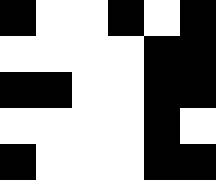[["black", "white", "white", "black", "white", "black"], ["white", "white", "white", "white", "black", "black"], ["black", "black", "white", "white", "black", "black"], ["white", "white", "white", "white", "black", "white"], ["black", "white", "white", "white", "black", "black"]]